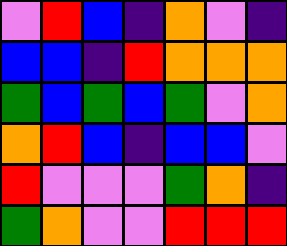[["violet", "red", "blue", "indigo", "orange", "violet", "indigo"], ["blue", "blue", "indigo", "red", "orange", "orange", "orange"], ["green", "blue", "green", "blue", "green", "violet", "orange"], ["orange", "red", "blue", "indigo", "blue", "blue", "violet"], ["red", "violet", "violet", "violet", "green", "orange", "indigo"], ["green", "orange", "violet", "violet", "red", "red", "red"]]